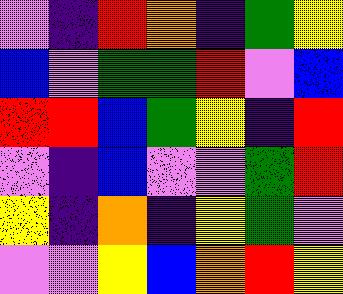[["violet", "indigo", "red", "orange", "indigo", "green", "yellow"], ["blue", "violet", "green", "green", "red", "violet", "blue"], ["red", "red", "blue", "green", "yellow", "indigo", "red"], ["violet", "indigo", "blue", "violet", "violet", "green", "red"], ["yellow", "indigo", "orange", "indigo", "yellow", "green", "violet"], ["violet", "violet", "yellow", "blue", "orange", "red", "yellow"]]